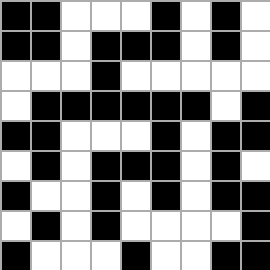[["black", "black", "white", "white", "white", "black", "white", "black", "white"], ["black", "black", "white", "black", "black", "black", "white", "black", "white"], ["white", "white", "white", "black", "white", "white", "white", "white", "white"], ["white", "black", "black", "black", "black", "black", "black", "white", "black"], ["black", "black", "white", "white", "white", "black", "white", "black", "black"], ["white", "black", "white", "black", "black", "black", "white", "black", "white"], ["black", "white", "white", "black", "white", "black", "white", "black", "black"], ["white", "black", "white", "black", "white", "white", "white", "white", "black"], ["black", "white", "white", "white", "black", "white", "white", "black", "black"]]